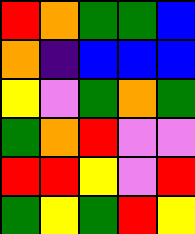[["red", "orange", "green", "green", "blue"], ["orange", "indigo", "blue", "blue", "blue"], ["yellow", "violet", "green", "orange", "green"], ["green", "orange", "red", "violet", "violet"], ["red", "red", "yellow", "violet", "red"], ["green", "yellow", "green", "red", "yellow"]]